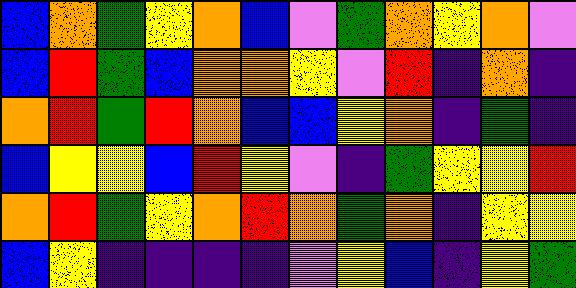[["blue", "orange", "green", "yellow", "orange", "blue", "violet", "green", "orange", "yellow", "orange", "violet"], ["blue", "red", "green", "blue", "orange", "orange", "yellow", "violet", "red", "indigo", "orange", "indigo"], ["orange", "red", "green", "red", "orange", "blue", "blue", "yellow", "orange", "indigo", "green", "indigo"], ["blue", "yellow", "yellow", "blue", "red", "yellow", "violet", "indigo", "green", "yellow", "yellow", "red"], ["orange", "red", "green", "yellow", "orange", "red", "orange", "green", "orange", "indigo", "yellow", "yellow"], ["blue", "yellow", "indigo", "indigo", "indigo", "indigo", "violet", "yellow", "blue", "indigo", "yellow", "green"]]